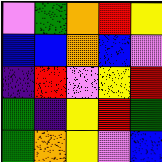[["violet", "green", "orange", "red", "yellow"], ["blue", "blue", "orange", "blue", "violet"], ["indigo", "red", "violet", "yellow", "red"], ["green", "indigo", "yellow", "red", "green"], ["green", "orange", "yellow", "violet", "blue"]]